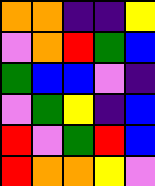[["orange", "orange", "indigo", "indigo", "yellow"], ["violet", "orange", "red", "green", "blue"], ["green", "blue", "blue", "violet", "indigo"], ["violet", "green", "yellow", "indigo", "blue"], ["red", "violet", "green", "red", "blue"], ["red", "orange", "orange", "yellow", "violet"]]